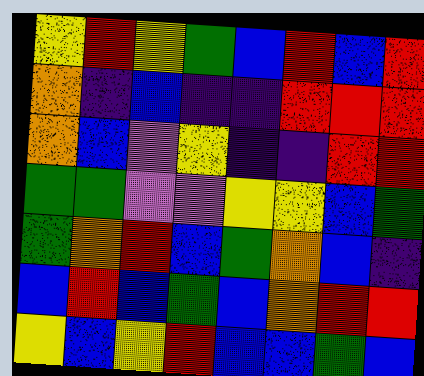[["yellow", "red", "yellow", "green", "blue", "red", "blue", "red"], ["orange", "indigo", "blue", "indigo", "indigo", "red", "red", "red"], ["orange", "blue", "violet", "yellow", "indigo", "indigo", "red", "red"], ["green", "green", "violet", "violet", "yellow", "yellow", "blue", "green"], ["green", "orange", "red", "blue", "green", "orange", "blue", "indigo"], ["blue", "red", "blue", "green", "blue", "orange", "red", "red"], ["yellow", "blue", "yellow", "red", "blue", "blue", "green", "blue"]]